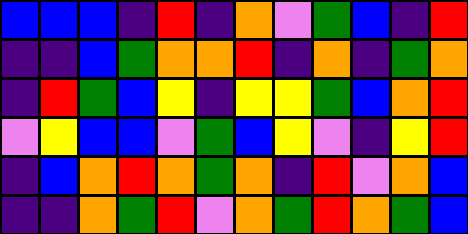[["blue", "blue", "blue", "indigo", "red", "indigo", "orange", "violet", "green", "blue", "indigo", "red"], ["indigo", "indigo", "blue", "green", "orange", "orange", "red", "indigo", "orange", "indigo", "green", "orange"], ["indigo", "red", "green", "blue", "yellow", "indigo", "yellow", "yellow", "green", "blue", "orange", "red"], ["violet", "yellow", "blue", "blue", "violet", "green", "blue", "yellow", "violet", "indigo", "yellow", "red"], ["indigo", "blue", "orange", "red", "orange", "green", "orange", "indigo", "red", "violet", "orange", "blue"], ["indigo", "indigo", "orange", "green", "red", "violet", "orange", "green", "red", "orange", "green", "blue"]]